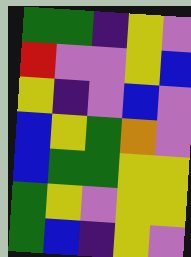[["green", "green", "indigo", "yellow", "violet"], ["red", "violet", "violet", "yellow", "blue"], ["yellow", "indigo", "violet", "blue", "violet"], ["blue", "yellow", "green", "orange", "violet"], ["blue", "green", "green", "yellow", "yellow"], ["green", "yellow", "violet", "yellow", "yellow"], ["green", "blue", "indigo", "yellow", "violet"]]